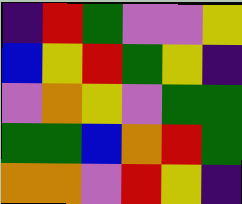[["indigo", "red", "green", "violet", "violet", "yellow"], ["blue", "yellow", "red", "green", "yellow", "indigo"], ["violet", "orange", "yellow", "violet", "green", "green"], ["green", "green", "blue", "orange", "red", "green"], ["orange", "orange", "violet", "red", "yellow", "indigo"]]